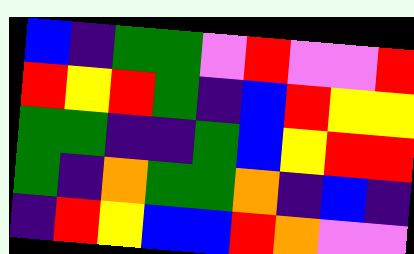[["blue", "indigo", "green", "green", "violet", "red", "violet", "violet", "red"], ["red", "yellow", "red", "green", "indigo", "blue", "red", "yellow", "yellow"], ["green", "green", "indigo", "indigo", "green", "blue", "yellow", "red", "red"], ["green", "indigo", "orange", "green", "green", "orange", "indigo", "blue", "indigo"], ["indigo", "red", "yellow", "blue", "blue", "red", "orange", "violet", "violet"]]